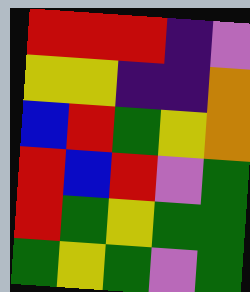[["red", "red", "red", "indigo", "violet"], ["yellow", "yellow", "indigo", "indigo", "orange"], ["blue", "red", "green", "yellow", "orange"], ["red", "blue", "red", "violet", "green"], ["red", "green", "yellow", "green", "green"], ["green", "yellow", "green", "violet", "green"]]